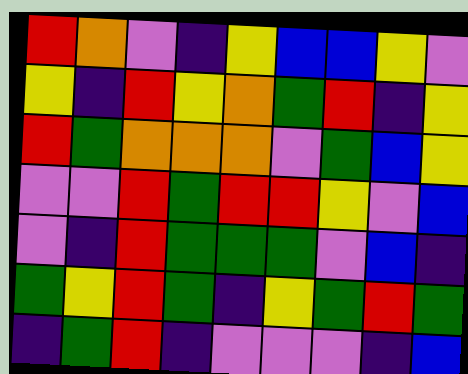[["red", "orange", "violet", "indigo", "yellow", "blue", "blue", "yellow", "violet"], ["yellow", "indigo", "red", "yellow", "orange", "green", "red", "indigo", "yellow"], ["red", "green", "orange", "orange", "orange", "violet", "green", "blue", "yellow"], ["violet", "violet", "red", "green", "red", "red", "yellow", "violet", "blue"], ["violet", "indigo", "red", "green", "green", "green", "violet", "blue", "indigo"], ["green", "yellow", "red", "green", "indigo", "yellow", "green", "red", "green"], ["indigo", "green", "red", "indigo", "violet", "violet", "violet", "indigo", "blue"]]